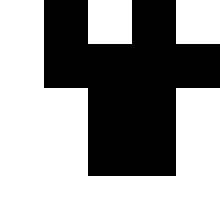[["white", "black", "white", "black", "white"], ["white", "black", "black", "black", "black"], ["white", "white", "black", "black", "white"], ["white", "white", "black", "black", "white"], ["white", "white", "white", "white", "white"]]